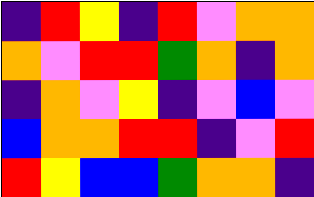[["indigo", "red", "yellow", "indigo", "red", "violet", "orange", "orange"], ["orange", "violet", "red", "red", "green", "orange", "indigo", "orange"], ["indigo", "orange", "violet", "yellow", "indigo", "violet", "blue", "violet"], ["blue", "orange", "orange", "red", "red", "indigo", "violet", "red"], ["red", "yellow", "blue", "blue", "green", "orange", "orange", "indigo"]]